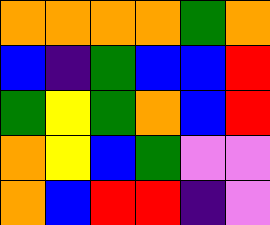[["orange", "orange", "orange", "orange", "green", "orange"], ["blue", "indigo", "green", "blue", "blue", "red"], ["green", "yellow", "green", "orange", "blue", "red"], ["orange", "yellow", "blue", "green", "violet", "violet"], ["orange", "blue", "red", "red", "indigo", "violet"]]